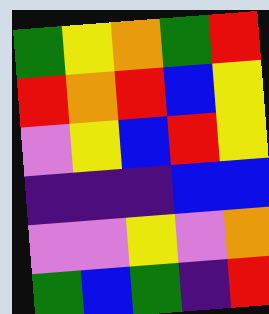[["green", "yellow", "orange", "green", "red"], ["red", "orange", "red", "blue", "yellow"], ["violet", "yellow", "blue", "red", "yellow"], ["indigo", "indigo", "indigo", "blue", "blue"], ["violet", "violet", "yellow", "violet", "orange"], ["green", "blue", "green", "indigo", "red"]]